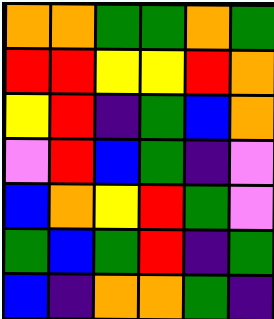[["orange", "orange", "green", "green", "orange", "green"], ["red", "red", "yellow", "yellow", "red", "orange"], ["yellow", "red", "indigo", "green", "blue", "orange"], ["violet", "red", "blue", "green", "indigo", "violet"], ["blue", "orange", "yellow", "red", "green", "violet"], ["green", "blue", "green", "red", "indigo", "green"], ["blue", "indigo", "orange", "orange", "green", "indigo"]]